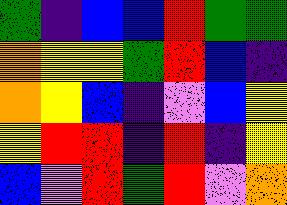[["green", "indigo", "blue", "blue", "red", "green", "green"], ["orange", "yellow", "yellow", "green", "red", "blue", "indigo"], ["orange", "yellow", "blue", "indigo", "violet", "blue", "yellow"], ["yellow", "red", "red", "indigo", "red", "indigo", "yellow"], ["blue", "violet", "red", "green", "red", "violet", "orange"]]